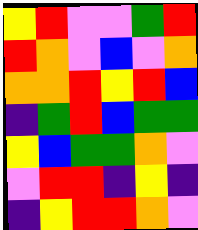[["yellow", "red", "violet", "violet", "green", "red"], ["red", "orange", "violet", "blue", "violet", "orange"], ["orange", "orange", "red", "yellow", "red", "blue"], ["indigo", "green", "red", "blue", "green", "green"], ["yellow", "blue", "green", "green", "orange", "violet"], ["violet", "red", "red", "indigo", "yellow", "indigo"], ["indigo", "yellow", "red", "red", "orange", "violet"]]